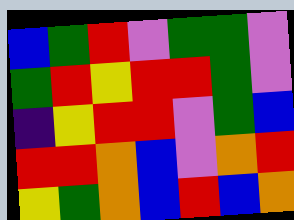[["blue", "green", "red", "violet", "green", "green", "violet"], ["green", "red", "yellow", "red", "red", "green", "violet"], ["indigo", "yellow", "red", "red", "violet", "green", "blue"], ["red", "red", "orange", "blue", "violet", "orange", "red"], ["yellow", "green", "orange", "blue", "red", "blue", "orange"]]